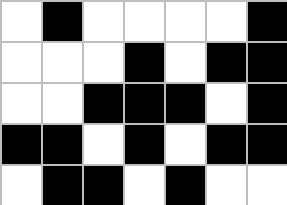[["white", "black", "white", "white", "white", "white", "black"], ["white", "white", "white", "black", "white", "black", "black"], ["white", "white", "black", "black", "black", "white", "black"], ["black", "black", "white", "black", "white", "black", "black"], ["white", "black", "black", "white", "black", "white", "white"]]